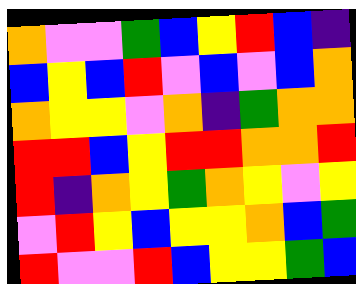[["orange", "violet", "violet", "green", "blue", "yellow", "red", "blue", "indigo"], ["blue", "yellow", "blue", "red", "violet", "blue", "violet", "blue", "orange"], ["orange", "yellow", "yellow", "violet", "orange", "indigo", "green", "orange", "orange"], ["red", "red", "blue", "yellow", "red", "red", "orange", "orange", "red"], ["red", "indigo", "orange", "yellow", "green", "orange", "yellow", "violet", "yellow"], ["violet", "red", "yellow", "blue", "yellow", "yellow", "orange", "blue", "green"], ["red", "violet", "violet", "red", "blue", "yellow", "yellow", "green", "blue"]]